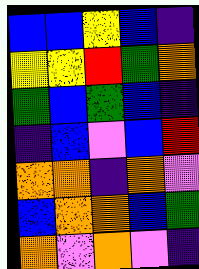[["blue", "blue", "yellow", "blue", "indigo"], ["yellow", "yellow", "red", "green", "orange"], ["green", "blue", "green", "blue", "indigo"], ["indigo", "blue", "violet", "blue", "red"], ["orange", "orange", "indigo", "orange", "violet"], ["blue", "orange", "orange", "blue", "green"], ["orange", "violet", "orange", "violet", "indigo"]]